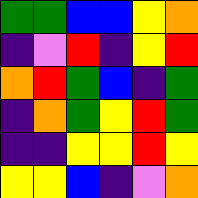[["green", "green", "blue", "blue", "yellow", "orange"], ["indigo", "violet", "red", "indigo", "yellow", "red"], ["orange", "red", "green", "blue", "indigo", "green"], ["indigo", "orange", "green", "yellow", "red", "green"], ["indigo", "indigo", "yellow", "yellow", "red", "yellow"], ["yellow", "yellow", "blue", "indigo", "violet", "orange"]]